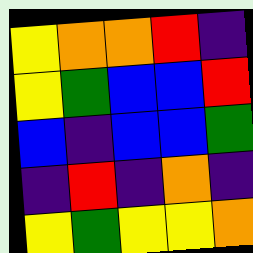[["yellow", "orange", "orange", "red", "indigo"], ["yellow", "green", "blue", "blue", "red"], ["blue", "indigo", "blue", "blue", "green"], ["indigo", "red", "indigo", "orange", "indigo"], ["yellow", "green", "yellow", "yellow", "orange"]]